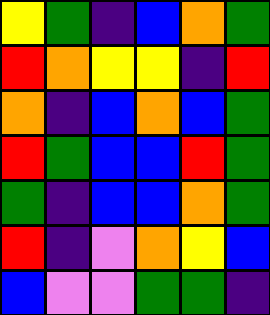[["yellow", "green", "indigo", "blue", "orange", "green"], ["red", "orange", "yellow", "yellow", "indigo", "red"], ["orange", "indigo", "blue", "orange", "blue", "green"], ["red", "green", "blue", "blue", "red", "green"], ["green", "indigo", "blue", "blue", "orange", "green"], ["red", "indigo", "violet", "orange", "yellow", "blue"], ["blue", "violet", "violet", "green", "green", "indigo"]]